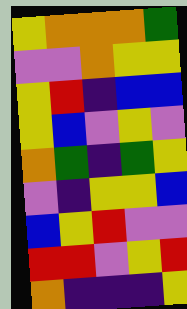[["yellow", "orange", "orange", "orange", "green"], ["violet", "violet", "orange", "yellow", "yellow"], ["yellow", "red", "indigo", "blue", "blue"], ["yellow", "blue", "violet", "yellow", "violet"], ["orange", "green", "indigo", "green", "yellow"], ["violet", "indigo", "yellow", "yellow", "blue"], ["blue", "yellow", "red", "violet", "violet"], ["red", "red", "violet", "yellow", "red"], ["orange", "indigo", "indigo", "indigo", "yellow"]]